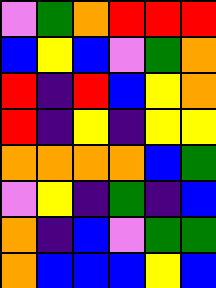[["violet", "green", "orange", "red", "red", "red"], ["blue", "yellow", "blue", "violet", "green", "orange"], ["red", "indigo", "red", "blue", "yellow", "orange"], ["red", "indigo", "yellow", "indigo", "yellow", "yellow"], ["orange", "orange", "orange", "orange", "blue", "green"], ["violet", "yellow", "indigo", "green", "indigo", "blue"], ["orange", "indigo", "blue", "violet", "green", "green"], ["orange", "blue", "blue", "blue", "yellow", "blue"]]